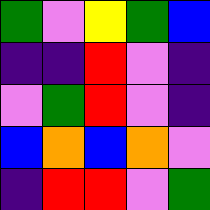[["green", "violet", "yellow", "green", "blue"], ["indigo", "indigo", "red", "violet", "indigo"], ["violet", "green", "red", "violet", "indigo"], ["blue", "orange", "blue", "orange", "violet"], ["indigo", "red", "red", "violet", "green"]]